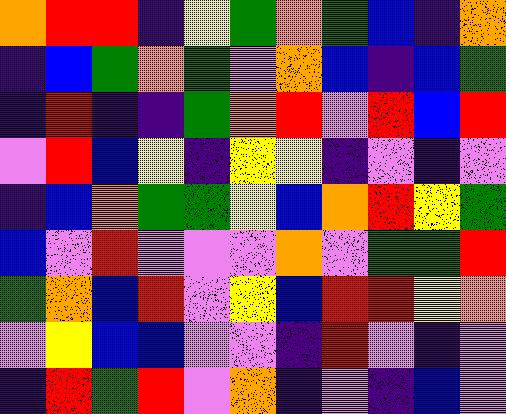[["orange", "red", "red", "indigo", "yellow", "green", "orange", "green", "blue", "indigo", "orange"], ["indigo", "blue", "green", "orange", "green", "violet", "orange", "blue", "indigo", "blue", "green"], ["indigo", "red", "indigo", "indigo", "green", "orange", "red", "violet", "red", "blue", "red"], ["violet", "red", "blue", "yellow", "indigo", "yellow", "yellow", "indigo", "violet", "indigo", "violet"], ["indigo", "blue", "orange", "green", "green", "yellow", "blue", "orange", "red", "yellow", "green"], ["blue", "violet", "red", "violet", "violet", "violet", "orange", "violet", "green", "green", "red"], ["green", "orange", "blue", "red", "violet", "yellow", "blue", "red", "red", "yellow", "orange"], ["violet", "yellow", "blue", "blue", "violet", "violet", "indigo", "red", "violet", "indigo", "violet"], ["indigo", "red", "green", "red", "violet", "orange", "indigo", "violet", "indigo", "blue", "violet"]]